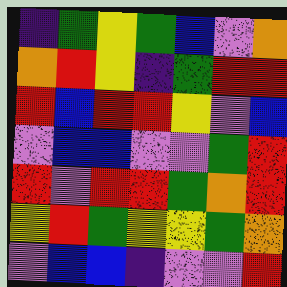[["indigo", "green", "yellow", "green", "blue", "violet", "orange"], ["orange", "red", "yellow", "indigo", "green", "red", "red"], ["red", "blue", "red", "red", "yellow", "violet", "blue"], ["violet", "blue", "blue", "violet", "violet", "green", "red"], ["red", "violet", "red", "red", "green", "orange", "red"], ["yellow", "red", "green", "yellow", "yellow", "green", "orange"], ["violet", "blue", "blue", "indigo", "violet", "violet", "red"]]